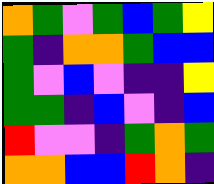[["orange", "green", "violet", "green", "blue", "green", "yellow"], ["green", "indigo", "orange", "orange", "green", "blue", "blue"], ["green", "violet", "blue", "violet", "indigo", "indigo", "yellow"], ["green", "green", "indigo", "blue", "violet", "indigo", "blue"], ["red", "violet", "violet", "indigo", "green", "orange", "green"], ["orange", "orange", "blue", "blue", "red", "orange", "indigo"]]